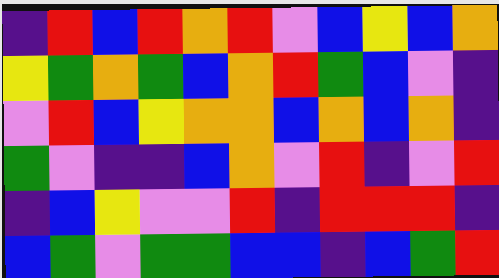[["indigo", "red", "blue", "red", "orange", "red", "violet", "blue", "yellow", "blue", "orange"], ["yellow", "green", "orange", "green", "blue", "orange", "red", "green", "blue", "violet", "indigo"], ["violet", "red", "blue", "yellow", "orange", "orange", "blue", "orange", "blue", "orange", "indigo"], ["green", "violet", "indigo", "indigo", "blue", "orange", "violet", "red", "indigo", "violet", "red"], ["indigo", "blue", "yellow", "violet", "violet", "red", "indigo", "red", "red", "red", "indigo"], ["blue", "green", "violet", "green", "green", "blue", "blue", "indigo", "blue", "green", "red"]]